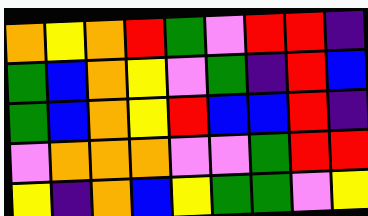[["orange", "yellow", "orange", "red", "green", "violet", "red", "red", "indigo"], ["green", "blue", "orange", "yellow", "violet", "green", "indigo", "red", "blue"], ["green", "blue", "orange", "yellow", "red", "blue", "blue", "red", "indigo"], ["violet", "orange", "orange", "orange", "violet", "violet", "green", "red", "red"], ["yellow", "indigo", "orange", "blue", "yellow", "green", "green", "violet", "yellow"]]